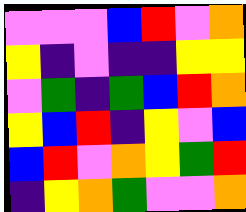[["violet", "violet", "violet", "blue", "red", "violet", "orange"], ["yellow", "indigo", "violet", "indigo", "indigo", "yellow", "yellow"], ["violet", "green", "indigo", "green", "blue", "red", "orange"], ["yellow", "blue", "red", "indigo", "yellow", "violet", "blue"], ["blue", "red", "violet", "orange", "yellow", "green", "red"], ["indigo", "yellow", "orange", "green", "violet", "violet", "orange"]]